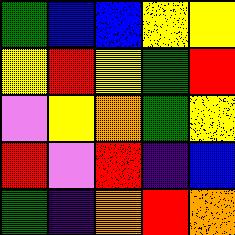[["green", "blue", "blue", "yellow", "yellow"], ["yellow", "red", "yellow", "green", "red"], ["violet", "yellow", "orange", "green", "yellow"], ["red", "violet", "red", "indigo", "blue"], ["green", "indigo", "orange", "red", "orange"]]